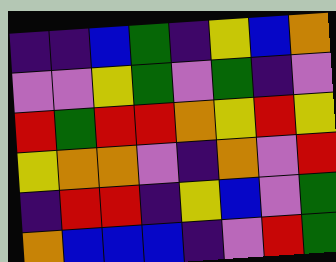[["indigo", "indigo", "blue", "green", "indigo", "yellow", "blue", "orange"], ["violet", "violet", "yellow", "green", "violet", "green", "indigo", "violet"], ["red", "green", "red", "red", "orange", "yellow", "red", "yellow"], ["yellow", "orange", "orange", "violet", "indigo", "orange", "violet", "red"], ["indigo", "red", "red", "indigo", "yellow", "blue", "violet", "green"], ["orange", "blue", "blue", "blue", "indigo", "violet", "red", "green"]]